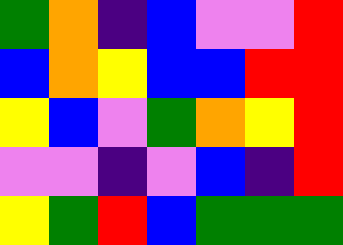[["green", "orange", "indigo", "blue", "violet", "violet", "red"], ["blue", "orange", "yellow", "blue", "blue", "red", "red"], ["yellow", "blue", "violet", "green", "orange", "yellow", "red"], ["violet", "violet", "indigo", "violet", "blue", "indigo", "red"], ["yellow", "green", "red", "blue", "green", "green", "green"]]